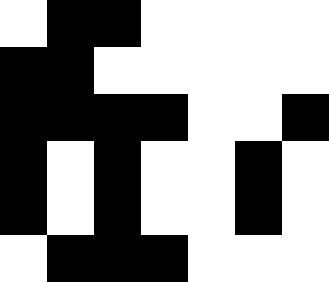[["white", "black", "black", "white", "white", "white", "white"], ["black", "black", "white", "white", "white", "white", "white"], ["black", "black", "black", "black", "white", "white", "black"], ["black", "white", "black", "white", "white", "black", "white"], ["black", "white", "black", "white", "white", "black", "white"], ["white", "black", "black", "black", "white", "white", "white"]]